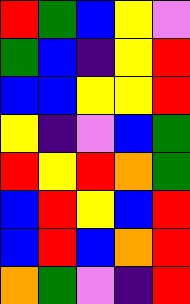[["red", "green", "blue", "yellow", "violet"], ["green", "blue", "indigo", "yellow", "red"], ["blue", "blue", "yellow", "yellow", "red"], ["yellow", "indigo", "violet", "blue", "green"], ["red", "yellow", "red", "orange", "green"], ["blue", "red", "yellow", "blue", "red"], ["blue", "red", "blue", "orange", "red"], ["orange", "green", "violet", "indigo", "red"]]